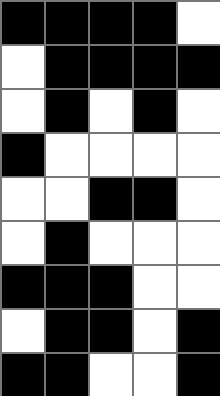[["black", "black", "black", "black", "white"], ["white", "black", "black", "black", "black"], ["white", "black", "white", "black", "white"], ["black", "white", "white", "white", "white"], ["white", "white", "black", "black", "white"], ["white", "black", "white", "white", "white"], ["black", "black", "black", "white", "white"], ["white", "black", "black", "white", "black"], ["black", "black", "white", "white", "black"]]